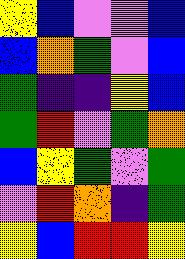[["yellow", "blue", "violet", "violet", "blue"], ["blue", "orange", "green", "violet", "blue"], ["green", "indigo", "indigo", "yellow", "blue"], ["green", "red", "violet", "green", "orange"], ["blue", "yellow", "green", "violet", "green"], ["violet", "red", "orange", "indigo", "green"], ["yellow", "blue", "red", "red", "yellow"]]